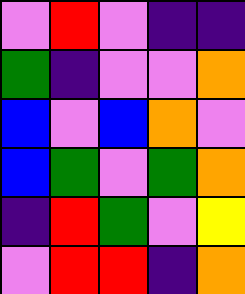[["violet", "red", "violet", "indigo", "indigo"], ["green", "indigo", "violet", "violet", "orange"], ["blue", "violet", "blue", "orange", "violet"], ["blue", "green", "violet", "green", "orange"], ["indigo", "red", "green", "violet", "yellow"], ["violet", "red", "red", "indigo", "orange"]]